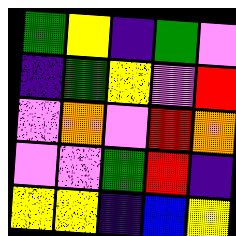[["green", "yellow", "indigo", "green", "violet"], ["indigo", "green", "yellow", "violet", "red"], ["violet", "orange", "violet", "red", "orange"], ["violet", "violet", "green", "red", "indigo"], ["yellow", "yellow", "indigo", "blue", "yellow"]]